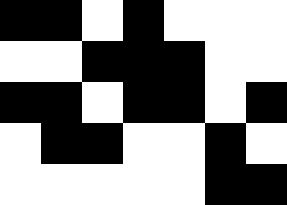[["black", "black", "white", "black", "white", "white", "white"], ["white", "white", "black", "black", "black", "white", "white"], ["black", "black", "white", "black", "black", "white", "black"], ["white", "black", "black", "white", "white", "black", "white"], ["white", "white", "white", "white", "white", "black", "black"]]